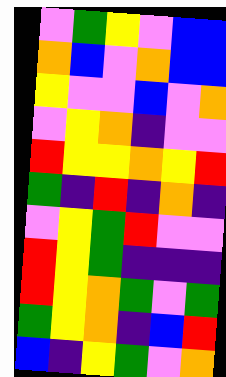[["violet", "green", "yellow", "violet", "blue", "blue"], ["orange", "blue", "violet", "orange", "blue", "blue"], ["yellow", "violet", "violet", "blue", "violet", "orange"], ["violet", "yellow", "orange", "indigo", "violet", "violet"], ["red", "yellow", "yellow", "orange", "yellow", "red"], ["green", "indigo", "red", "indigo", "orange", "indigo"], ["violet", "yellow", "green", "red", "violet", "violet"], ["red", "yellow", "green", "indigo", "indigo", "indigo"], ["red", "yellow", "orange", "green", "violet", "green"], ["green", "yellow", "orange", "indigo", "blue", "red"], ["blue", "indigo", "yellow", "green", "violet", "orange"]]